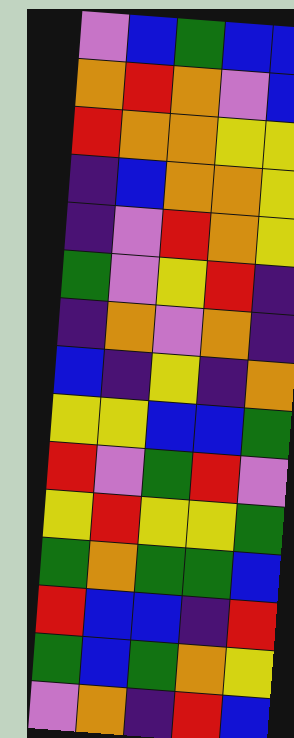[["violet", "blue", "green", "blue", "blue"], ["orange", "red", "orange", "violet", "blue"], ["red", "orange", "orange", "yellow", "yellow"], ["indigo", "blue", "orange", "orange", "yellow"], ["indigo", "violet", "red", "orange", "yellow"], ["green", "violet", "yellow", "red", "indigo"], ["indigo", "orange", "violet", "orange", "indigo"], ["blue", "indigo", "yellow", "indigo", "orange"], ["yellow", "yellow", "blue", "blue", "green"], ["red", "violet", "green", "red", "violet"], ["yellow", "red", "yellow", "yellow", "green"], ["green", "orange", "green", "green", "blue"], ["red", "blue", "blue", "indigo", "red"], ["green", "blue", "green", "orange", "yellow"], ["violet", "orange", "indigo", "red", "blue"]]